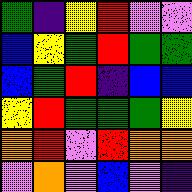[["green", "indigo", "yellow", "red", "violet", "violet"], ["blue", "yellow", "green", "red", "green", "green"], ["blue", "green", "red", "indigo", "blue", "blue"], ["yellow", "red", "green", "green", "green", "yellow"], ["orange", "red", "violet", "red", "orange", "orange"], ["violet", "orange", "violet", "blue", "violet", "indigo"]]